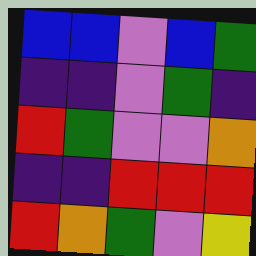[["blue", "blue", "violet", "blue", "green"], ["indigo", "indigo", "violet", "green", "indigo"], ["red", "green", "violet", "violet", "orange"], ["indigo", "indigo", "red", "red", "red"], ["red", "orange", "green", "violet", "yellow"]]